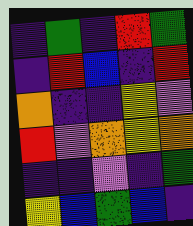[["indigo", "green", "indigo", "red", "green"], ["indigo", "red", "blue", "indigo", "red"], ["orange", "indigo", "indigo", "yellow", "violet"], ["red", "violet", "orange", "yellow", "orange"], ["indigo", "indigo", "violet", "indigo", "green"], ["yellow", "blue", "green", "blue", "indigo"]]